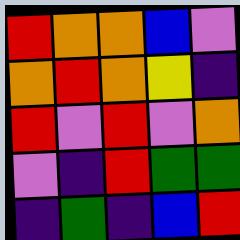[["red", "orange", "orange", "blue", "violet"], ["orange", "red", "orange", "yellow", "indigo"], ["red", "violet", "red", "violet", "orange"], ["violet", "indigo", "red", "green", "green"], ["indigo", "green", "indigo", "blue", "red"]]